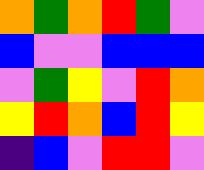[["orange", "green", "orange", "red", "green", "violet"], ["blue", "violet", "violet", "blue", "blue", "blue"], ["violet", "green", "yellow", "violet", "red", "orange"], ["yellow", "red", "orange", "blue", "red", "yellow"], ["indigo", "blue", "violet", "red", "red", "violet"]]